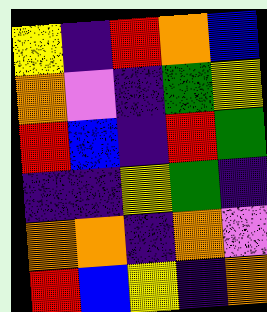[["yellow", "indigo", "red", "orange", "blue"], ["orange", "violet", "indigo", "green", "yellow"], ["red", "blue", "indigo", "red", "green"], ["indigo", "indigo", "yellow", "green", "indigo"], ["orange", "orange", "indigo", "orange", "violet"], ["red", "blue", "yellow", "indigo", "orange"]]